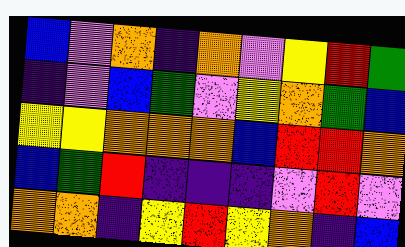[["blue", "violet", "orange", "indigo", "orange", "violet", "yellow", "red", "green"], ["indigo", "violet", "blue", "green", "violet", "yellow", "orange", "green", "blue"], ["yellow", "yellow", "orange", "orange", "orange", "blue", "red", "red", "orange"], ["blue", "green", "red", "indigo", "indigo", "indigo", "violet", "red", "violet"], ["orange", "orange", "indigo", "yellow", "red", "yellow", "orange", "indigo", "blue"]]